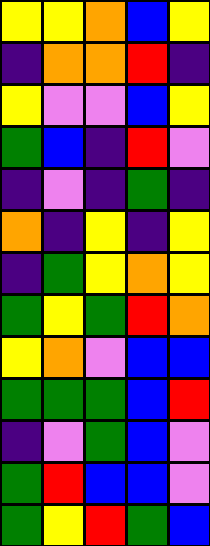[["yellow", "yellow", "orange", "blue", "yellow"], ["indigo", "orange", "orange", "red", "indigo"], ["yellow", "violet", "violet", "blue", "yellow"], ["green", "blue", "indigo", "red", "violet"], ["indigo", "violet", "indigo", "green", "indigo"], ["orange", "indigo", "yellow", "indigo", "yellow"], ["indigo", "green", "yellow", "orange", "yellow"], ["green", "yellow", "green", "red", "orange"], ["yellow", "orange", "violet", "blue", "blue"], ["green", "green", "green", "blue", "red"], ["indigo", "violet", "green", "blue", "violet"], ["green", "red", "blue", "blue", "violet"], ["green", "yellow", "red", "green", "blue"]]